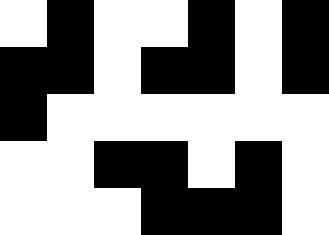[["white", "black", "white", "white", "black", "white", "black"], ["black", "black", "white", "black", "black", "white", "black"], ["black", "white", "white", "white", "white", "white", "white"], ["white", "white", "black", "black", "white", "black", "white"], ["white", "white", "white", "black", "black", "black", "white"]]